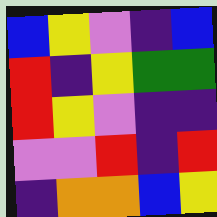[["blue", "yellow", "violet", "indigo", "blue"], ["red", "indigo", "yellow", "green", "green"], ["red", "yellow", "violet", "indigo", "indigo"], ["violet", "violet", "red", "indigo", "red"], ["indigo", "orange", "orange", "blue", "yellow"]]